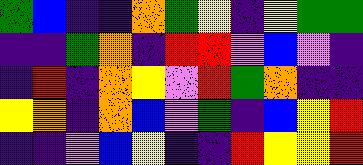[["green", "blue", "indigo", "indigo", "orange", "green", "yellow", "indigo", "yellow", "green", "green"], ["indigo", "indigo", "green", "orange", "indigo", "red", "red", "violet", "blue", "violet", "indigo"], ["indigo", "red", "indigo", "orange", "yellow", "violet", "red", "green", "orange", "indigo", "indigo"], ["yellow", "orange", "indigo", "orange", "blue", "violet", "green", "indigo", "blue", "yellow", "red"], ["indigo", "indigo", "violet", "blue", "yellow", "indigo", "indigo", "red", "yellow", "yellow", "red"]]